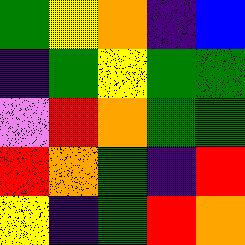[["green", "yellow", "orange", "indigo", "blue"], ["indigo", "green", "yellow", "green", "green"], ["violet", "red", "orange", "green", "green"], ["red", "orange", "green", "indigo", "red"], ["yellow", "indigo", "green", "red", "orange"]]